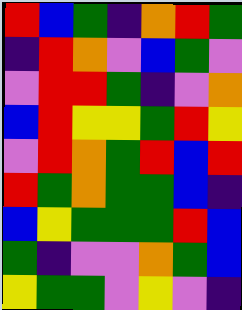[["red", "blue", "green", "indigo", "orange", "red", "green"], ["indigo", "red", "orange", "violet", "blue", "green", "violet"], ["violet", "red", "red", "green", "indigo", "violet", "orange"], ["blue", "red", "yellow", "yellow", "green", "red", "yellow"], ["violet", "red", "orange", "green", "red", "blue", "red"], ["red", "green", "orange", "green", "green", "blue", "indigo"], ["blue", "yellow", "green", "green", "green", "red", "blue"], ["green", "indigo", "violet", "violet", "orange", "green", "blue"], ["yellow", "green", "green", "violet", "yellow", "violet", "indigo"]]